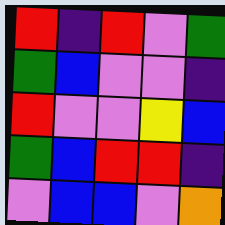[["red", "indigo", "red", "violet", "green"], ["green", "blue", "violet", "violet", "indigo"], ["red", "violet", "violet", "yellow", "blue"], ["green", "blue", "red", "red", "indigo"], ["violet", "blue", "blue", "violet", "orange"]]